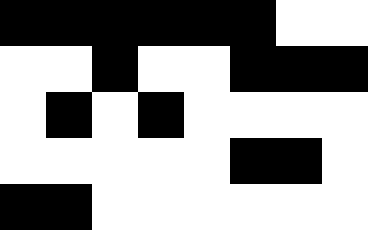[["black", "black", "black", "black", "black", "black", "white", "white"], ["white", "white", "black", "white", "white", "black", "black", "black"], ["white", "black", "white", "black", "white", "white", "white", "white"], ["white", "white", "white", "white", "white", "black", "black", "white"], ["black", "black", "white", "white", "white", "white", "white", "white"]]